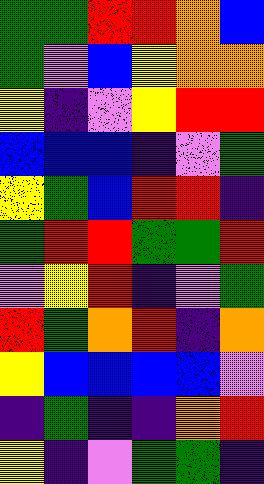[["green", "green", "red", "red", "orange", "blue"], ["green", "violet", "blue", "yellow", "orange", "orange"], ["yellow", "indigo", "violet", "yellow", "red", "red"], ["blue", "blue", "blue", "indigo", "violet", "green"], ["yellow", "green", "blue", "red", "red", "indigo"], ["green", "red", "red", "green", "green", "red"], ["violet", "yellow", "red", "indigo", "violet", "green"], ["red", "green", "orange", "red", "indigo", "orange"], ["yellow", "blue", "blue", "blue", "blue", "violet"], ["indigo", "green", "indigo", "indigo", "orange", "red"], ["yellow", "indigo", "violet", "green", "green", "indigo"]]